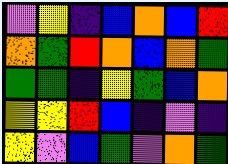[["violet", "yellow", "indigo", "blue", "orange", "blue", "red"], ["orange", "green", "red", "orange", "blue", "orange", "green"], ["green", "green", "indigo", "yellow", "green", "blue", "orange"], ["yellow", "yellow", "red", "blue", "indigo", "violet", "indigo"], ["yellow", "violet", "blue", "green", "violet", "orange", "green"]]